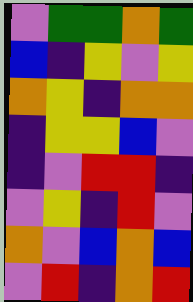[["violet", "green", "green", "orange", "green"], ["blue", "indigo", "yellow", "violet", "yellow"], ["orange", "yellow", "indigo", "orange", "orange"], ["indigo", "yellow", "yellow", "blue", "violet"], ["indigo", "violet", "red", "red", "indigo"], ["violet", "yellow", "indigo", "red", "violet"], ["orange", "violet", "blue", "orange", "blue"], ["violet", "red", "indigo", "orange", "red"]]